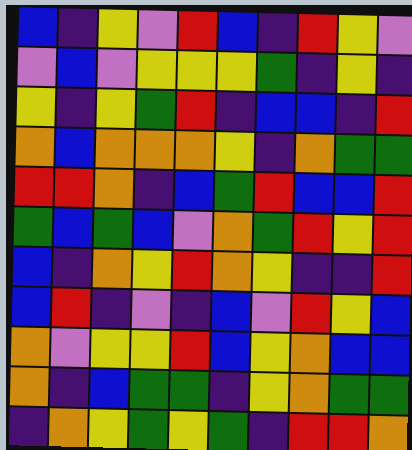[["blue", "indigo", "yellow", "violet", "red", "blue", "indigo", "red", "yellow", "violet"], ["violet", "blue", "violet", "yellow", "yellow", "yellow", "green", "indigo", "yellow", "indigo"], ["yellow", "indigo", "yellow", "green", "red", "indigo", "blue", "blue", "indigo", "red"], ["orange", "blue", "orange", "orange", "orange", "yellow", "indigo", "orange", "green", "green"], ["red", "red", "orange", "indigo", "blue", "green", "red", "blue", "blue", "red"], ["green", "blue", "green", "blue", "violet", "orange", "green", "red", "yellow", "red"], ["blue", "indigo", "orange", "yellow", "red", "orange", "yellow", "indigo", "indigo", "red"], ["blue", "red", "indigo", "violet", "indigo", "blue", "violet", "red", "yellow", "blue"], ["orange", "violet", "yellow", "yellow", "red", "blue", "yellow", "orange", "blue", "blue"], ["orange", "indigo", "blue", "green", "green", "indigo", "yellow", "orange", "green", "green"], ["indigo", "orange", "yellow", "green", "yellow", "green", "indigo", "red", "red", "orange"]]